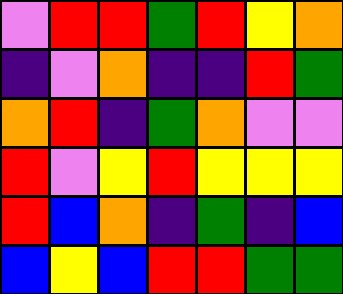[["violet", "red", "red", "green", "red", "yellow", "orange"], ["indigo", "violet", "orange", "indigo", "indigo", "red", "green"], ["orange", "red", "indigo", "green", "orange", "violet", "violet"], ["red", "violet", "yellow", "red", "yellow", "yellow", "yellow"], ["red", "blue", "orange", "indigo", "green", "indigo", "blue"], ["blue", "yellow", "blue", "red", "red", "green", "green"]]